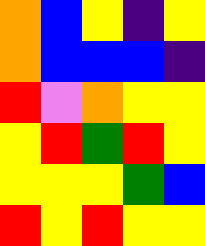[["orange", "blue", "yellow", "indigo", "yellow"], ["orange", "blue", "blue", "blue", "indigo"], ["red", "violet", "orange", "yellow", "yellow"], ["yellow", "red", "green", "red", "yellow"], ["yellow", "yellow", "yellow", "green", "blue"], ["red", "yellow", "red", "yellow", "yellow"]]